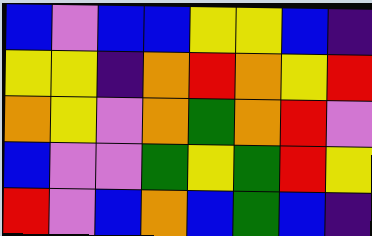[["blue", "violet", "blue", "blue", "yellow", "yellow", "blue", "indigo"], ["yellow", "yellow", "indigo", "orange", "red", "orange", "yellow", "red"], ["orange", "yellow", "violet", "orange", "green", "orange", "red", "violet"], ["blue", "violet", "violet", "green", "yellow", "green", "red", "yellow"], ["red", "violet", "blue", "orange", "blue", "green", "blue", "indigo"]]